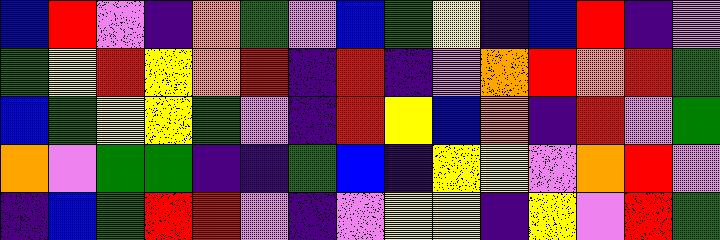[["blue", "red", "violet", "indigo", "orange", "green", "violet", "blue", "green", "yellow", "indigo", "blue", "red", "indigo", "violet"], ["green", "yellow", "red", "yellow", "orange", "red", "indigo", "red", "indigo", "violet", "orange", "red", "orange", "red", "green"], ["blue", "green", "yellow", "yellow", "green", "violet", "indigo", "red", "yellow", "blue", "orange", "indigo", "red", "violet", "green"], ["orange", "violet", "green", "green", "indigo", "indigo", "green", "blue", "indigo", "yellow", "yellow", "violet", "orange", "red", "violet"], ["indigo", "blue", "green", "red", "red", "violet", "indigo", "violet", "yellow", "yellow", "indigo", "yellow", "violet", "red", "green"]]